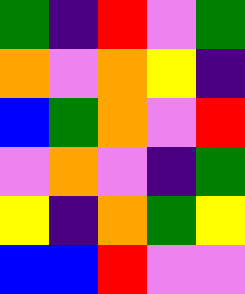[["green", "indigo", "red", "violet", "green"], ["orange", "violet", "orange", "yellow", "indigo"], ["blue", "green", "orange", "violet", "red"], ["violet", "orange", "violet", "indigo", "green"], ["yellow", "indigo", "orange", "green", "yellow"], ["blue", "blue", "red", "violet", "violet"]]